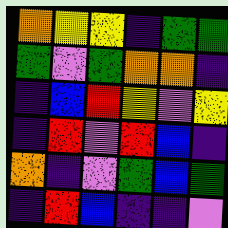[["orange", "yellow", "yellow", "indigo", "green", "green"], ["green", "violet", "green", "orange", "orange", "indigo"], ["indigo", "blue", "red", "yellow", "violet", "yellow"], ["indigo", "red", "violet", "red", "blue", "indigo"], ["orange", "indigo", "violet", "green", "blue", "green"], ["indigo", "red", "blue", "indigo", "indigo", "violet"]]